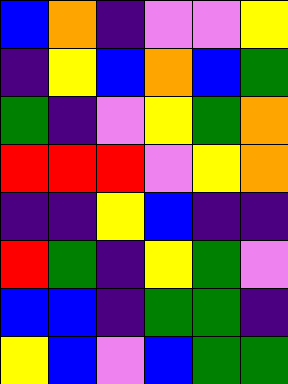[["blue", "orange", "indigo", "violet", "violet", "yellow"], ["indigo", "yellow", "blue", "orange", "blue", "green"], ["green", "indigo", "violet", "yellow", "green", "orange"], ["red", "red", "red", "violet", "yellow", "orange"], ["indigo", "indigo", "yellow", "blue", "indigo", "indigo"], ["red", "green", "indigo", "yellow", "green", "violet"], ["blue", "blue", "indigo", "green", "green", "indigo"], ["yellow", "blue", "violet", "blue", "green", "green"]]